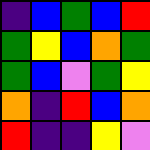[["indigo", "blue", "green", "blue", "red"], ["green", "yellow", "blue", "orange", "green"], ["green", "blue", "violet", "green", "yellow"], ["orange", "indigo", "red", "blue", "orange"], ["red", "indigo", "indigo", "yellow", "violet"]]